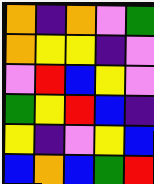[["orange", "indigo", "orange", "violet", "green"], ["orange", "yellow", "yellow", "indigo", "violet"], ["violet", "red", "blue", "yellow", "violet"], ["green", "yellow", "red", "blue", "indigo"], ["yellow", "indigo", "violet", "yellow", "blue"], ["blue", "orange", "blue", "green", "red"]]